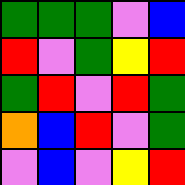[["green", "green", "green", "violet", "blue"], ["red", "violet", "green", "yellow", "red"], ["green", "red", "violet", "red", "green"], ["orange", "blue", "red", "violet", "green"], ["violet", "blue", "violet", "yellow", "red"]]